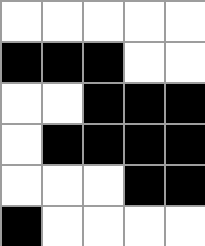[["white", "white", "white", "white", "white"], ["black", "black", "black", "white", "white"], ["white", "white", "black", "black", "black"], ["white", "black", "black", "black", "black"], ["white", "white", "white", "black", "black"], ["black", "white", "white", "white", "white"]]